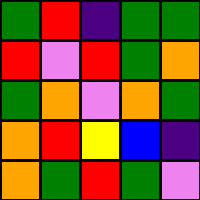[["green", "red", "indigo", "green", "green"], ["red", "violet", "red", "green", "orange"], ["green", "orange", "violet", "orange", "green"], ["orange", "red", "yellow", "blue", "indigo"], ["orange", "green", "red", "green", "violet"]]